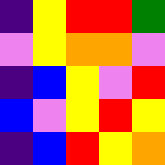[["indigo", "yellow", "red", "red", "green"], ["violet", "yellow", "orange", "orange", "violet"], ["indigo", "blue", "yellow", "violet", "red"], ["blue", "violet", "yellow", "red", "yellow"], ["indigo", "blue", "red", "yellow", "orange"]]